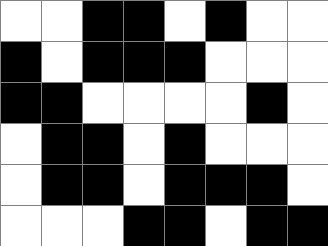[["white", "white", "black", "black", "white", "black", "white", "white"], ["black", "white", "black", "black", "black", "white", "white", "white"], ["black", "black", "white", "white", "white", "white", "black", "white"], ["white", "black", "black", "white", "black", "white", "white", "white"], ["white", "black", "black", "white", "black", "black", "black", "white"], ["white", "white", "white", "black", "black", "white", "black", "black"]]